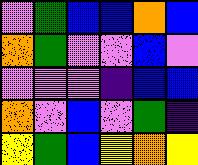[["violet", "green", "blue", "blue", "orange", "blue"], ["orange", "green", "violet", "violet", "blue", "violet"], ["violet", "violet", "violet", "indigo", "blue", "blue"], ["orange", "violet", "blue", "violet", "green", "indigo"], ["yellow", "green", "blue", "yellow", "orange", "yellow"]]